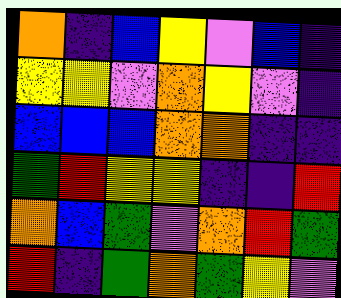[["orange", "indigo", "blue", "yellow", "violet", "blue", "indigo"], ["yellow", "yellow", "violet", "orange", "yellow", "violet", "indigo"], ["blue", "blue", "blue", "orange", "orange", "indigo", "indigo"], ["green", "red", "yellow", "yellow", "indigo", "indigo", "red"], ["orange", "blue", "green", "violet", "orange", "red", "green"], ["red", "indigo", "green", "orange", "green", "yellow", "violet"]]